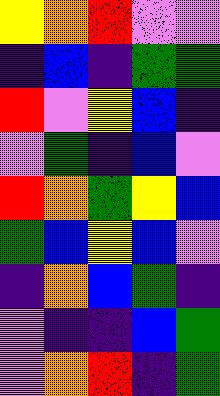[["yellow", "orange", "red", "violet", "violet"], ["indigo", "blue", "indigo", "green", "green"], ["red", "violet", "yellow", "blue", "indigo"], ["violet", "green", "indigo", "blue", "violet"], ["red", "orange", "green", "yellow", "blue"], ["green", "blue", "yellow", "blue", "violet"], ["indigo", "orange", "blue", "green", "indigo"], ["violet", "indigo", "indigo", "blue", "green"], ["violet", "orange", "red", "indigo", "green"]]